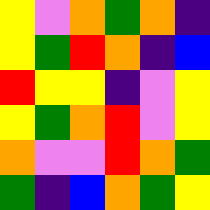[["yellow", "violet", "orange", "green", "orange", "indigo"], ["yellow", "green", "red", "orange", "indigo", "blue"], ["red", "yellow", "yellow", "indigo", "violet", "yellow"], ["yellow", "green", "orange", "red", "violet", "yellow"], ["orange", "violet", "violet", "red", "orange", "green"], ["green", "indigo", "blue", "orange", "green", "yellow"]]